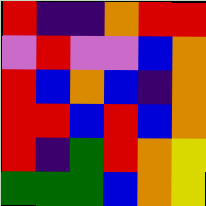[["red", "indigo", "indigo", "orange", "red", "red"], ["violet", "red", "violet", "violet", "blue", "orange"], ["red", "blue", "orange", "blue", "indigo", "orange"], ["red", "red", "blue", "red", "blue", "orange"], ["red", "indigo", "green", "red", "orange", "yellow"], ["green", "green", "green", "blue", "orange", "yellow"]]